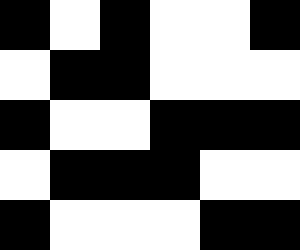[["black", "white", "black", "white", "white", "black"], ["white", "black", "black", "white", "white", "white"], ["black", "white", "white", "black", "black", "black"], ["white", "black", "black", "black", "white", "white"], ["black", "white", "white", "white", "black", "black"]]